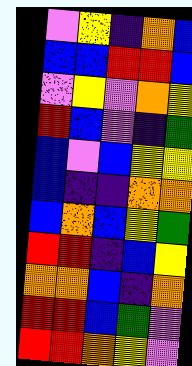[["violet", "yellow", "indigo", "orange", "blue"], ["blue", "blue", "red", "red", "blue"], ["violet", "yellow", "violet", "orange", "yellow"], ["red", "blue", "violet", "indigo", "green"], ["blue", "violet", "blue", "yellow", "yellow"], ["blue", "indigo", "indigo", "orange", "orange"], ["blue", "orange", "blue", "yellow", "green"], ["red", "red", "indigo", "blue", "yellow"], ["orange", "orange", "blue", "indigo", "orange"], ["red", "red", "blue", "green", "violet"], ["red", "red", "orange", "yellow", "violet"]]